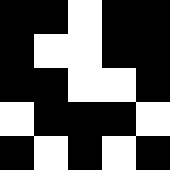[["black", "black", "white", "black", "black"], ["black", "white", "white", "black", "black"], ["black", "black", "white", "white", "black"], ["white", "black", "black", "black", "white"], ["black", "white", "black", "white", "black"]]